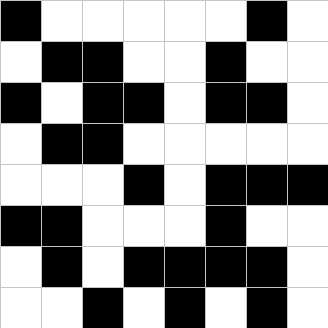[["black", "white", "white", "white", "white", "white", "black", "white"], ["white", "black", "black", "white", "white", "black", "white", "white"], ["black", "white", "black", "black", "white", "black", "black", "white"], ["white", "black", "black", "white", "white", "white", "white", "white"], ["white", "white", "white", "black", "white", "black", "black", "black"], ["black", "black", "white", "white", "white", "black", "white", "white"], ["white", "black", "white", "black", "black", "black", "black", "white"], ["white", "white", "black", "white", "black", "white", "black", "white"]]